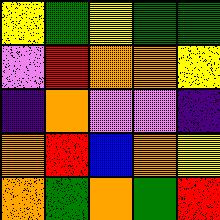[["yellow", "green", "yellow", "green", "green"], ["violet", "red", "orange", "orange", "yellow"], ["indigo", "orange", "violet", "violet", "indigo"], ["orange", "red", "blue", "orange", "yellow"], ["orange", "green", "orange", "green", "red"]]